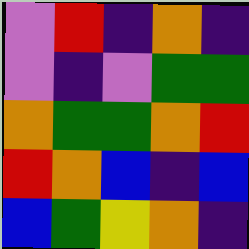[["violet", "red", "indigo", "orange", "indigo"], ["violet", "indigo", "violet", "green", "green"], ["orange", "green", "green", "orange", "red"], ["red", "orange", "blue", "indigo", "blue"], ["blue", "green", "yellow", "orange", "indigo"]]